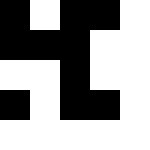[["black", "white", "black", "black", "white"], ["black", "black", "black", "white", "white"], ["white", "white", "black", "white", "white"], ["black", "white", "black", "black", "white"], ["white", "white", "white", "white", "white"]]